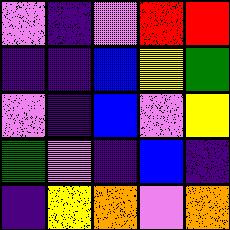[["violet", "indigo", "violet", "red", "red"], ["indigo", "indigo", "blue", "yellow", "green"], ["violet", "indigo", "blue", "violet", "yellow"], ["green", "violet", "indigo", "blue", "indigo"], ["indigo", "yellow", "orange", "violet", "orange"]]